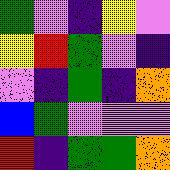[["green", "violet", "indigo", "yellow", "violet"], ["yellow", "red", "green", "violet", "indigo"], ["violet", "indigo", "green", "indigo", "orange"], ["blue", "green", "violet", "violet", "violet"], ["red", "indigo", "green", "green", "orange"]]